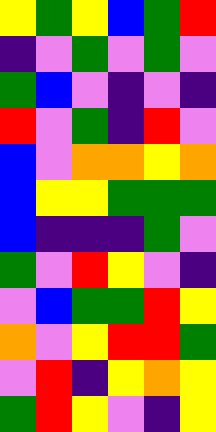[["yellow", "green", "yellow", "blue", "green", "red"], ["indigo", "violet", "green", "violet", "green", "violet"], ["green", "blue", "violet", "indigo", "violet", "indigo"], ["red", "violet", "green", "indigo", "red", "violet"], ["blue", "violet", "orange", "orange", "yellow", "orange"], ["blue", "yellow", "yellow", "green", "green", "green"], ["blue", "indigo", "indigo", "indigo", "green", "violet"], ["green", "violet", "red", "yellow", "violet", "indigo"], ["violet", "blue", "green", "green", "red", "yellow"], ["orange", "violet", "yellow", "red", "red", "green"], ["violet", "red", "indigo", "yellow", "orange", "yellow"], ["green", "red", "yellow", "violet", "indigo", "yellow"]]